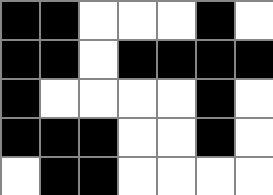[["black", "black", "white", "white", "white", "black", "white"], ["black", "black", "white", "black", "black", "black", "black"], ["black", "white", "white", "white", "white", "black", "white"], ["black", "black", "black", "white", "white", "black", "white"], ["white", "black", "black", "white", "white", "white", "white"]]